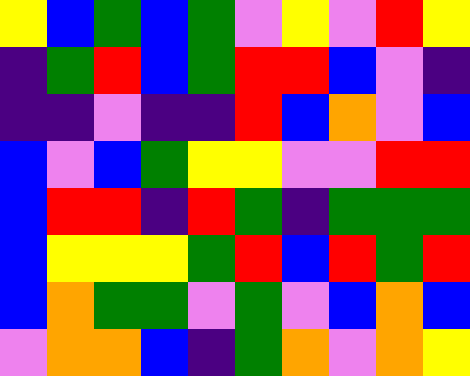[["yellow", "blue", "green", "blue", "green", "violet", "yellow", "violet", "red", "yellow"], ["indigo", "green", "red", "blue", "green", "red", "red", "blue", "violet", "indigo"], ["indigo", "indigo", "violet", "indigo", "indigo", "red", "blue", "orange", "violet", "blue"], ["blue", "violet", "blue", "green", "yellow", "yellow", "violet", "violet", "red", "red"], ["blue", "red", "red", "indigo", "red", "green", "indigo", "green", "green", "green"], ["blue", "yellow", "yellow", "yellow", "green", "red", "blue", "red", "green", "red"], ["blue", "orange", "green", "green", "violet", "green", "violet", "blue", "orange", "blue"], ["violet", "orange", "orange", "blue", "indigo", "green", "orange", "violet", "orange", "yellow"]]